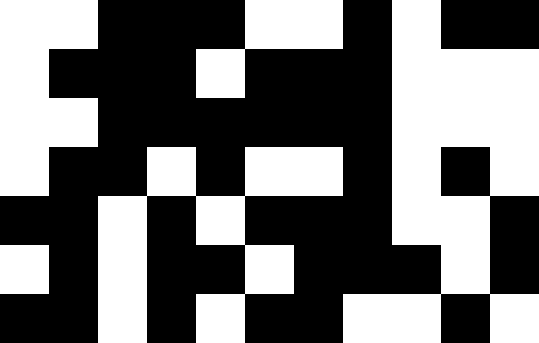[["white", "white", "black", "black", "black", "white", "white", "black", "white", "black", "black"], ["white", "black", "black", "black", "white", "black", "black", "black", "white", "white", "white"], ["white", "white", "black", "black", "black", "black", "black", "black", "white", "white", "white"], ["white", "black", "black", "white", "black", "white", "white", "black", "white", "black", "white"], ["black", "black", "white", "black", "white", "black", "black", "black", "white", "white", "black"], ["white", "black", "white", "black", "black", "white", "black", "black", "black", "white", "black"], ["black", "black", "white", "black", "white", "black", "black", "white", "white", "black", "white"]]